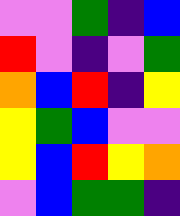[["violet", "violet", "green", "indigo", "blue"], ["red", "violet", "indigo", "violet", "green"], ["orange", "blue", "red", "indigo", "yellow"], ["yellow", "green", "blue", "violet", "violet"], ["yellow", "blue", "red", "yellow", "orange"], ["violet", "blue", "green", "green", "indigo"]]